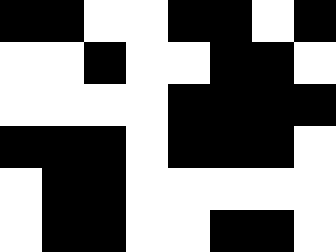[["black", "black", "white", "white", "black", "black", "white", "black"], ["white", "white", "black", "white", "white", "black", "black", "white"], ["white", "white", "white", "white", "black", "black", "black", "black"], ["black", "black", "black", "white", "black", "black", "black", "white"], ["white", "black", "black", "white", "white", "white", "white", "white"], ["white", "black", "black", "white", "white", "black", "black", "white"]]